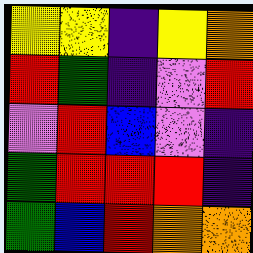[["yellow", "yellow", "indigo", "yellow", "orange"], ["red", "green", "indigo", "violet", "red"], ["violet", "red", "blue", "violet", "indigo"], ["green", "red", "red", "red", "indigo"], ["green", "blue", "red", "orange", "orange"]]